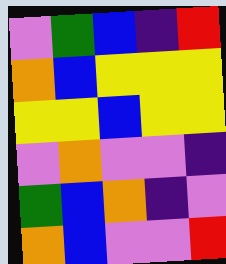[["violet", "green", "blue", "indigo", "red"], ["orange", "blue", "yellow", "yellow", "yellow"], ["yellow", "yellow", "blue", "yellow", "yellow"], ["violet", "orange", "violet", "violet", "indigo"], ["green", "blue", "orange", "indigo", "violet"], ["orange", "blue", "violet", "violet", "red"]]